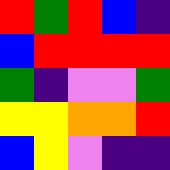[["red", "green", "red", "blue", "indigo"], ["blue", "red", "red", "red", "red"], ["green", "indigo", "violet", "violet", "green"], ["yellow", "yellow", "orange", "orange", "red"], ["blue", "yellow", "violet", "indigo", "indigo"]]